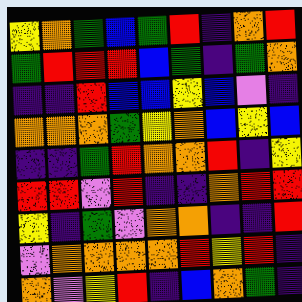[["yellow", "orange", "green", "blue", "green", "red", "indigo", "orange", "red"], ["green", "red", "red", "red", "blue", "green", "indigo", "green", "orange"], ["indigo", "indigo", "red", "blue", "blue", "yellow", "blue", "violet", "indigo"], ["orange", "orange", "orange", "green", "yellow", "orange", "blue", "yellow", "blue"], ["indigo", "indigo", "green", "red", "orange", "orange", "red", "indigo", "yellow"], ["red", "red", "violet", "red", "indigo", "indigo", "orange", "red", "red"], ["yellow", "indigo", "green", "violet", "orange", "orange", "indigo", "indigo", "red"], ["violet", "orange", "orange", "orange", "orange", "red", "yellow", "red", "indigo"], ["orange", "violet", "yellow", "red", "indigo", "blue", "orange", "green", "indigo"]]